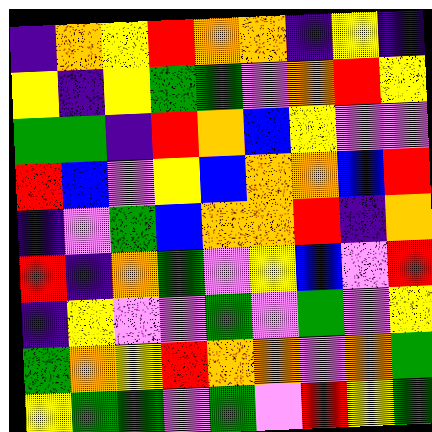[["indigo", "orange", "yellow", "red", "orange", "orange", "indigo", "yellow", "indigo"], ["yellow", "indigo", "yellow", "green", "green", "violet", "orange", "red", "yellow"], ["green", "green", "indigo", "red", "orange", "blue", "yellow", "violet", "violet"], ["red", "blue", "violet", "yellow", "blue", "orange", "orange", "blue", "red"], ["indigo", "violet", "green", "blue", "orange", "orange", "red", "indigo", "orange"], ["red", "indigo", "orange", "green", "violet", "yellow", "blue", "violet", "red"], ["indigo", "yellow", "violet", "violet", "green", "violet", "green", "violet", "yellow"], ["green", "orange", "yellow", "red", "orange", "orange", "violet", "orange", "green"], ["yellow", "green", "green", "violet", "green", "violet", "red", "yellow", "green"]]